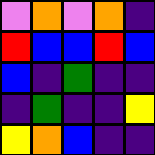[["violet", "orange", "violet", "orange", "indigo"], ["red", "blue", "blue", "red", "blue"], ["blue", "indigo", "green", "indigo", "indigo"], ["indigo", "green", "indigo", "indigo", "yellow"], ["yellow", "orange", "blue", "indigo", "indigo"]]